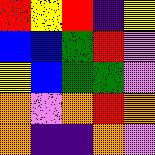[["red", "yellow", "red", "indigo", "yellow"], ["blue", "blue", "green", "red", "violet"], ["yellow", "blue", "green", "green", "violet"], ["orange", "violet", "orange", "red", "orange"], ["orange", "indigo", "indigo", "orange", "violet"]]